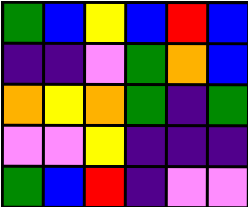[["green", "blue", "yellow", "blue", "red", "blue"], ["indigo", "indigo", "violet", "green", "orange", "blue"], ["orange", "yellow", "orange", "green", "indigo", "green"], ["violet", "violet", "yellow", "indigo", "indigo", "indigo"], ["green", "blue", "red", "indigo", "violet", "violet"]]